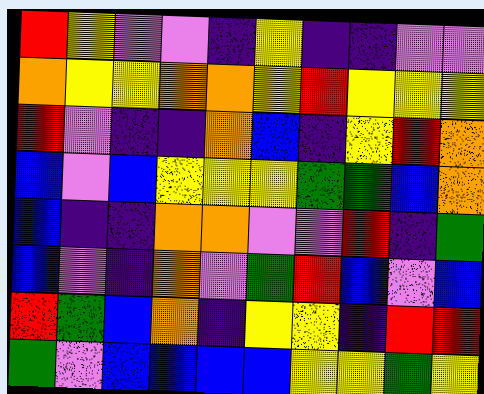[["red", "yellow", "violet", "violet", "indigo", "yellow", "indigo", "indigo", "violet", "violet"], ["orange", "yellow", "yellow", "orange", "orange", "yellow", "red", "yellow", "yellow", "yellow"], ["red", "violet", "indigo", "indigo", "orange", "blue", "indigo", "yellow", "red", "orange"], ["blue", "violet", "blue", "yellow", "yellow", "yellow", "green", "green", "blue", "orange"], ["blue", "indigo", "indigo", "orange", "orange", "violet", "violet", "red", "indigo", "green"], ["blue", "violet", "indigo", "orange", "violet", "green", "red", "blue", "violet", "blue"], ["red", "green", "blue", "orange", "indigo", "yellow", "yellow", "indigo", "red", "red"], ["green", "violet", "blue", "blue", "blue", "blue", "yellow", "yellow", "green", "yellow"]]